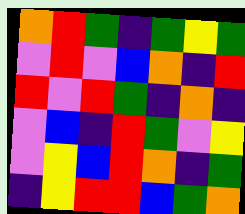[["orange", "red", "green", "indigo", "green", "yellow", "green"], ["violet", "red", "violet", "blue", "orange", "indigo", "red"], ["red", "violet", "red", "green", "indigo", "orange", "indigo"], ["violet", "blue", "indigo", "red", "green", "violet", "yellow"], ["violet", "yellow", "blue", "red", "orange", "indigo", "green"], ["indigo", "yellow", "red", "red", "blue", "green", "orange"]]